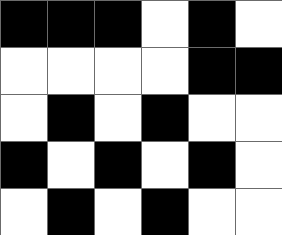[["black", "black", "black", "white", "black", "white"], ["white", "white", "white", "white", "black", "black"], ["white", "black", "white", "black", "white", "white"], ["black", "white", "black", "white", "black", "white"], ["white", "black", "white", "black", "white", "white"]]